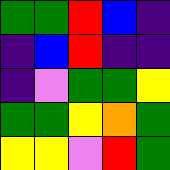[["green", "green", "red", "blue", "indigo"], ["indigo", "blue", "red", "indigo", "indigo"], ["indigo", "violet", "green", "green", "yellow"], ["green", "green", "yellow", "orange", "green"], ["yellow", "yellow", "violet", "red", "green"]]